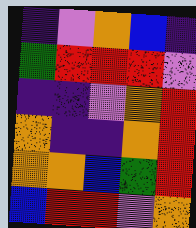[["indigo", "violet", "orange", "blue", "indigo"], ["green", "red", "red", "red", "violet"], ["indigo", "indigo", "violet", "orange", "red"], ["orange", "indigo", "indigo", "orange", "red"], ["orange", "orange", "blue", "green", "red"], ["blue", "red", "red", "violet", "orange"]]